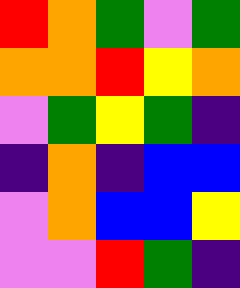[["red", "orange", "green", "violet", "green"], ["orange", "orange", "red", "yellow", "orange"], ["violet", "green", "yellow", "green", "indigo"], ["indigo", "orange", "indigo", "blue", "blue"], ["violet", "orange", "blue", "blue", "yellow"], ["violet", "violet", "red", "green", "indigo"]]